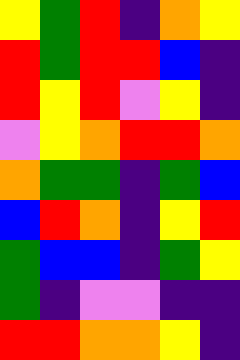[["yellow", "green", "red", "indigo", "orange", "yellow"], ["red", "green", "red", "red", "blue", "indigo"], ["red", "yellow", "red", "violet", "yellow", "indigo"], ["violet", "yellow", "orange", "red", "red", "orange"], ["orange", "green", "green", "indigo", "green", "blue"], ["blue", "red", "orange", "indigo", "yellow", "red"], ["green", "blue", "blue", "indigo", "green", "yellow"], ["green", "indigo", "violet", "violet", "indigo", "indigo"], ["red", "red", "orange", "orange", "yellow", "indigo"]]